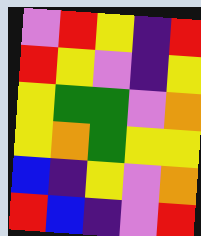[["violet", "red", "yellow", "indigo", "red"], ["red", "yellow", "violet", "indigo", "yellow"], ["yellow", "green", "green", "violet", "orange"], ["yellow", "orange", "green", "yellow", "yellow"], ["blue", "indigo", "yellow", "violet", "orange"], ["red", "blue", "indigo", "violet", "red"]]